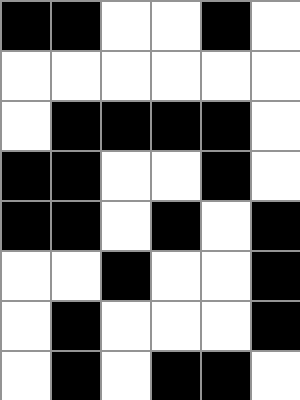[["black", "black", "white", "white", "black", "white"], ["white", "white", "white", "white", "white", "white"], ["white", "black", "black", "black", "black", "white"], ["black", "black", "white", "white", "black", "white"], ["black", "black", "white", "black", "white", "black"], ["white", "white", "black", "white", "white", "black"], ["white", "black", "white", "white", "white", "black"], ["white", "black", "white", "black", "black", "white"]]